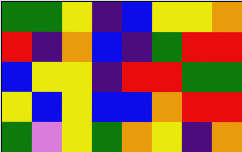[["green", "green", "yellow", "indigo", "blue", "yellow", "yellow", "orange"], ["red", "indigo", "orange", "blue", "indigo", "green", "red", "red"], ["blue", "yellow", "yellow", "indigo", "red", "red", "green", "green"], ["yellow", "blue", "yellow", "blue", "blue", "orange", "red", "red"], ["green", "violet", "yellow", "green", "orange", "yellow", "indigo", "orange"]]